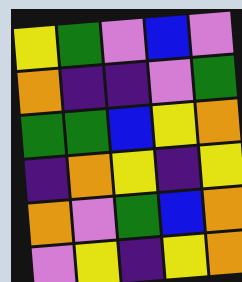[["yellow", "green", "violet", "blue", "violet"], ["orange", "indigo", "indigo", "violet", "green"], ["green", "green", "blue", "yellow", "orange"], ["indigo", "orange", "yellow", "indigo", "yellow"], ["orange", "violet", "green", "blue", "orange"], ["violet", "yellow", "indigo", "yellow", "orange"]]